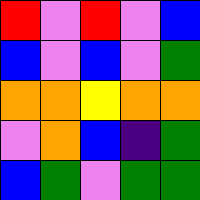[["red", "violet", "red", "violet", "blue"], ["blue", "violet", "blue", "violet", "green"], ["orange", "orange", "yellow", "orange", "orange"], ["violet", "orange", "blue", "indigo", "green"], ["blue", "green", "violet", "green", "green"]]